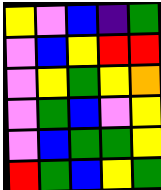[["yellow", "violet", "blue", "indigo", "green"], ["violet", "blue", "yellow", "red", "red"], ["violet", "yellow", "green", "yellow", "orange"], ["violet", "green", "blue", "violet", "yellow"], ["violet", "blue", "green", "green", "yellow"], ["red", "green", "blue", "yellow", "green"]]